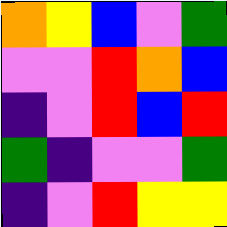[["orange", "yellow", "blue", "violet", "green"], ["violet", "violet", "red", "orange", "blue"], ["indigo", "violet", "red", "blue", "red"], ["green", "indigo", "violet", "violet", "green"], ["indigo", "violet", "red", "yellow", "yellow"]]